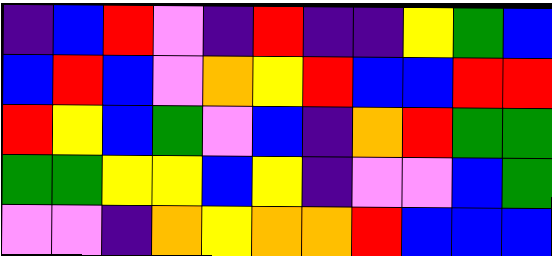[["indigo", "blue", "red", "violet", "indigo", "red", "indigo", "indigo", "yellow", "green", "blue"], ["blue", "red", "blue", "violet", "orange", "yellow", "red", "blue", "blue", "red", "red"], ["red", "yellow", "blue", "green", "violet", "blue", "indigo", "orange", "red", "green", "green"], ["green", "green", "yellow", "yellow", "blue", "yellow", "indigo", "violet", "violet", "blue", "green"], ["violet", "violet", "indigo", "orange", "yellow", "orange", "orange", "red", "blue", "blue", "blue"]]